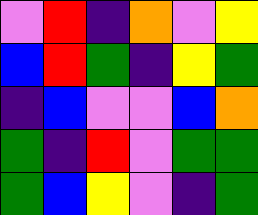[["violet", "red", "indigo", "orange", "violet", "yellow"], ["blue", "red", "green", "indigo", "yellow", "green"], ["indigo", "blue", "violet", "violet", "blue", "orange"], ["green", "indigo", "red", "violet", "green", "green"], ["green", "blue", "yellow", "violet", "indigo", "green"]]